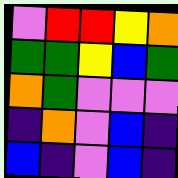[["violet", "red", "red", "yellow", "orange"], ["green", "green", "yellow", "blue", "green"], ["orange", "green", "violet", "violet", "violet"], ["indigo", "orange", "violet", "blue", "indigo"], ["blue", "indigo", "violet", "blue", "indigo"]]